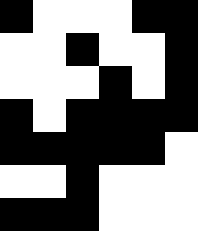[["black", "white", "white", "white", "black", "black"], ["white", "white", "black", "white", "white", "black"], ["white", "white", "white", "black", "white", "black"], ["black", "white", "black", "black", "black", "black"], ["black", "black", "black", "black", "black", "white"], ["white", "white", "black", "white", "white", "white"], ["black", "black", "black", "white", "white", "white"]]